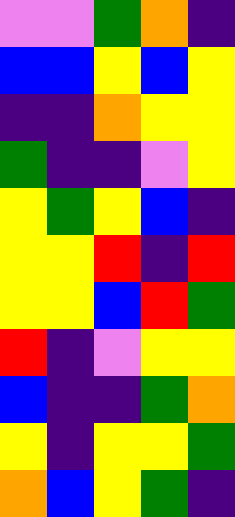[["violet", "violet", "green", "orange", "indigo"], ["blue", "blue", "yellow", "blue", "yellow"], ["indigo", "indigo", "orange", "yellow", "yellow"], ["green", "indigo", "indigo", "violet", "yellow"], ["yellow", "green", "yellow", "blue", "indigo"], ["yellow", "yellow", "red", "indigo", "red"], ["yellow", "yellow", "blue", "red", "green"], ["red", "indigo", "violet", "yellow", "yellow"], ["blue", "indigo", "indigo", "green", "orange"], ["yellow", "indigo", "yellow", "yellow", "green"], ["orange", "blue", "yellow", "green", "indigo"]]